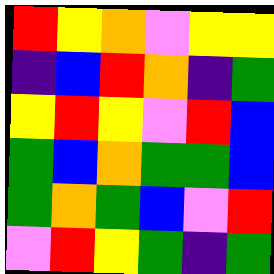[["red", "yellow", "orange", "violet", "yellow", "yellow"], ["indigo", "blue", "red", "orange", "indigo", "green"], ["yellow", "red", "yellow", "violet", "red", "blue"], ["green", "blue", "orange", "green", "green", "blue"], ["green", "orange", "green", "blue", "violet", "red"], ["violet", "red", "yellow", "green", "indigo", "green"]]